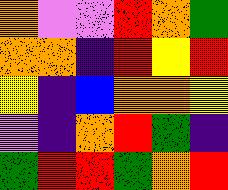[["orange", "violet", "violet", "red", "orange", "green"], ["orange", "orange", "indigo", "red", "yellow", "red"], ["yellow", "indigo", "blue", "orange", "orange", "yellow"], ["violet", "indigo", "orange", "red", "green", "indigo"], ["green", "red", "red", "green", "orange", "red"]]